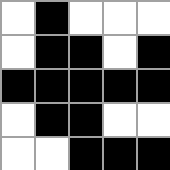[["white", "black", "white", "white", "white"], ["white", "black", "black", "white", "black"], ["black", "black", "black", "black", "black"], ["white", "black", "black", "white", "white"], ["white", "white", "black", "black", "black"]]